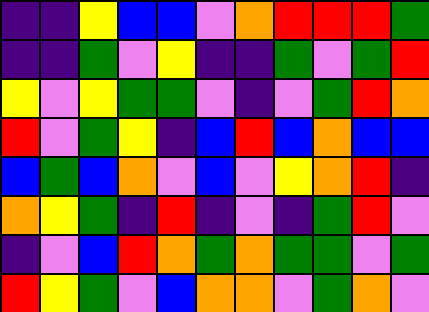[["indigo", "indigo", "yellow", "blue", "blue", "violet", "orange", "red", "red", "red", "green"], ["indigo", "indigo", "green", "violet", "yellow", "indigo", "indigo", "green", "violet", "green", "red"], ["yellow", "violet", "yellow", "green", "green", "violet", "indigo", "violet", "green", "red", "orange"], ["red", "violet", "green", "yellow", "indigo", "blue", "red", "blue", "orange", "blue", "blue"], ["blue", "green", "blue", "orange", "violet", "blue", "violet", "yellow", "orange", "red", "indigo"], ["orange", "yellow", "green", "indigo", "red", "indigo", "violet", "indigo", "green", "red", "violet"], ["indigo", "violet", "blue", "red", "orange", "green", "orange", "green", "green", "violet", "green"], ["red", "yellow", "green", "violet", "blue", "orange", "orange", "violet", "green", "orange", "violet"]]